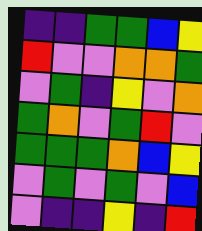[["indigo", "indigo", "green", "green", "blue", "yellow"], ["red", "violet", "violet", "orange", "orange", "green"], ["violet", "green", "indigo", "yellow", "violet", "orange"], ["green", "orange", "violet", "green", "red", "violet"], ["green", "green", "green", "orange", "blue", "yellow"], ["violet", "green", "violet", "green", "violet", "blue"], ["violet", "indigo", "indigo", "yellow", "indigo", "red"]]